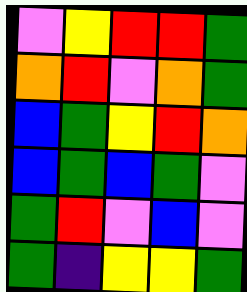[["violet", "yellow", "red", "red", "green"], ["orange", "red", "violet", "orange", "green"], ["blue", "green", "yellow", "red", "orange"], ["blue", "green", "blue", "green", "violet"], ["green", "red", "violet", "blue", "violet"], ["green", "indigo", "yellow", "yellow", "green"]]